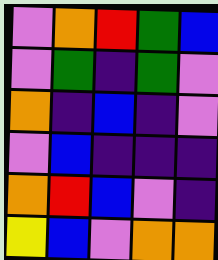[["violet", "orange", "red", "green", "blue"], ["violet", "green", "indigo", "green", "violet"], ["orange", "indigo", "blue", "indigo", "violet"], ["violet", "blue", "indigo", "indigo", "indigo"], ["orange", "red", "blue", "violet", "indigo"], ["yellow", "blue", "violet", "orange", "orange"]]